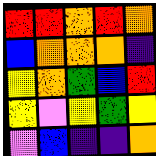[["red", "red", "orange", "red", "orange"], ["blue", "orange", "orange", "orange", "indigo"], ["yellow", "orange", "green", "blue", "red"], ["yellow", "violet", "yellow", "green", "yellow"], ["violet", "blue", "indigo", "indigo", "orange"]]